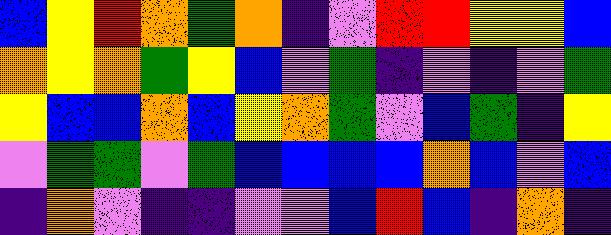[["blue", "yellow", "red", "orange", "green", "orange", "indigo", "violet", "red", "red", "yellow", "yellow", "blue"], ["orange", "yellow", "orange", "green", "yellow", "blue", "violet", "green", "indigo", "violet", "indigo", "violet", "green"], ["yellow", "blue", "blue", "orange", "blue", "yellow", "orange", "green", "violet", "blue", "green", "indigo", "yellow"], ["violet", "green", "green", "violet", "green", "blue", "blue", "blue", "blue", "orange", "blue", "violet", "blue"], ["indigo", "orange", "violet", "indigo", "indigo", "violet", "violet", "blue", "red", "blue", "indigo", "orange", "indigo"]]